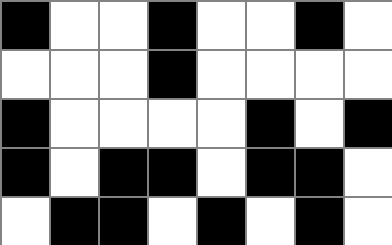[["black", "white", "white", "black", "white", "white", "black", "white"], ["white", "white", "white", "black", "white", "white", "white", "white"], ["black", "white", "white", "white", "white", "black", "white", "black"], ["black", "white", "black", "black", "white", "black", "black", "white"], ["white", "black", "black", "white", "black", "white", "black", "white"]]